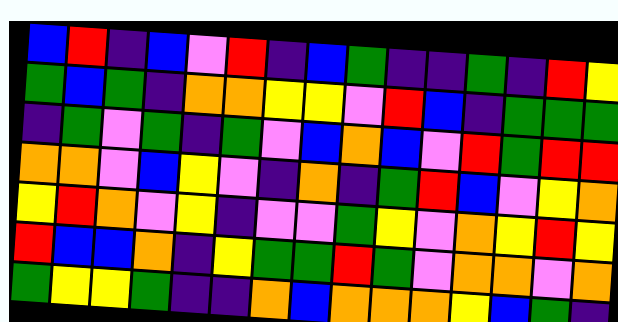[["blue", "red", "indigo", "blue", "violet", "red", "indigo", "blue", "green", "indigo", "indigo", "green", "indigo", "red", "yellow"], ["green", "blue", "green", "indigo", "orange", "orange", "yellow", "yellow", "violet", "red", "blue", "indigo", "green", "green", "green"], ["indigo", "green", "violet", "green", "indigo", "green", "violet", "blue", "orange", "blue", "violet", "red", "green", "red", "red"], ["orange", "orange", "violet", "blue", "yellow", "violet", "indigo", "orange", "indigo", "green", "red", "blue", "violet", "yellow", "orange"], ["yellow", "red", "orange", "violet", "yellow", "indigo", "violet", "violet", "green", "yellow", "violet", "orange", "yellow", "red", "yellow"], ["red", "blue", "blue", "orange", "indigo", "yellow", "green", "green", "red", "green", "violet", "orange", "orange", "violet", "orange"], ["green", "yellow", "yellow", "green", "indigo", "indigo", "orange", "blue", "orange", "orange", "orange", "yellow", "blue", "green", "indigo"]]